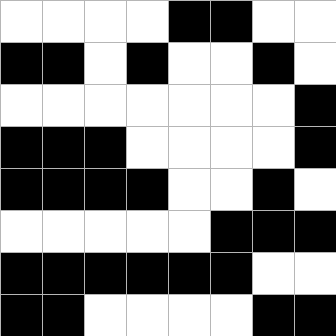[["white", "white", "white", "white", "black", "black", "white", "white"], ["black", "black", "white", "black", "white", "white", "black", "white"], ["white", "white", "white", "white", "white", "white", "white", "black"], ["black", "black", "black", "white", "white", "white", "white", "black"], ["black", "black", "black", "black", "white", "white", "black", "white"], ["white", "white", "white", "white", "white", "black", "black", "black"], ["black", "black", "black", "black", "black", "black", "white", "white"], ["black", "black", "white", "white", "white", "white", "black", "black"]]